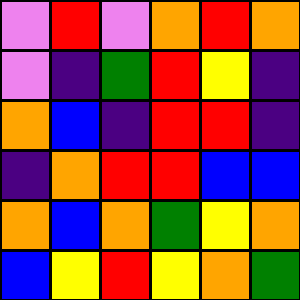[["violet", "red", "violet", "orange", "red", "orange"], ["violet", "indigo", "green", "red", "yellow", "indigo"], ["orange", "blue", "indigo", "red", "red", "indigo"], ["indigo", "orange", "red", "red", "blue", "blue"], ["orange", "blue", "orange", "green", "yellow", "orange"], ["blue", "yellow", "red", "yellow", "orange", "green"]]